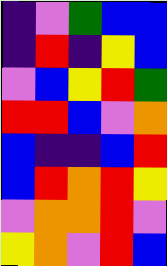[["indigo", "violet", "green", "blue", "blue"], ["indigo", "red", "indigo", "yellow", "blue"], ["violet", "blue", "yellow", "red", "green"], ["red", "red", "blue", "violet", "orange"], ["blue", "indigo", "indigo", "blue", "red"], ["blue", "red", "orange", "red", "yellow"], ["violet", "orange", "orange", "red", "violet"], ["yellow", "orange", "violet", "red", "blue"]]